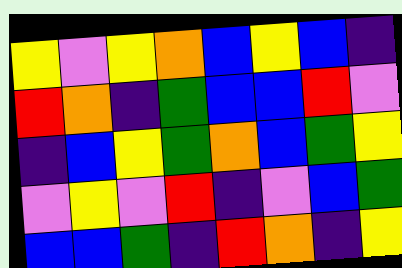[["yellow", "violet", "yellow", "orange", "blue", "yellow", "blue", "indigo"], ["red", "orange", "indigo", "green", "blue", "blue", "red", "violet"], ["indigo", "blue", "yellow", "green", "orange", "blue", "green", "yellow"], ["violet", "yellow", "violet", "red", "indigo", "violet", "blue", "green"], ["blue", "blue", "green", "indigo", "red", "orange", "indigo", "yellow"]]